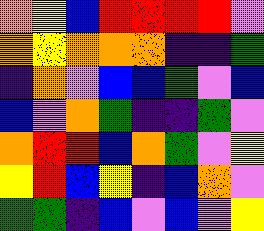[["orange", "yellow", "blue", "red", "red", "red", "red", "violet"], ["orange", "yellow", "orange", "orange", "orange", "indigo", "indigo", "green"], ["indigo", "orange", "violet", "blue", "blue", "green", "violet", "blue"], ["blue", "violet", "orange", "green", "indigo", "indigo", "green", "violet"], ["orange", "red", "red", "blue", "orange", "green", "violet", "yellow"], ["yellow", "red", "blue", "yellow", "indigo", "blue", "orange", "violet"], ["green", "green", "indigo", "blue", "violet", "blue", "violet", "yellow"]]